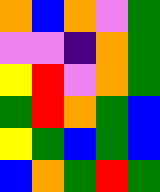[["orange", "blue", "orange", "violet", "green"], ["violet", "violet", "indigo", "orange", "green"], ["yellow", "red", "violet", "orange", "green"], ["green", "red", "orange", "green", "blue"], ["yellow", "green", "blue", "green", "blue"], ["blue", "orange", "green", "red", "green"]]